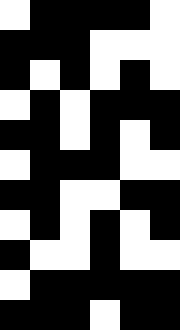[["white", "black", "black", "black", "black", "white"], ["black", "black", "black", "white", "white", "white"], ["black", "white", "black", "white", "black", "white"], ["white", "black", "white", "black", "black", "black"], ["black", "black", "white", "black", "white", "black"], ["white", "black", "black", "black", "white", "white"], ["black", "black", "white", "white", "black", "black"], ["white", "black", "white", "black", "white", "black"], ["black", "white", "white", "black", "white", "white"], ["white", "black", "black", "black", "black", "black"], ["black", "black", "black", "white", "black", "black"]]